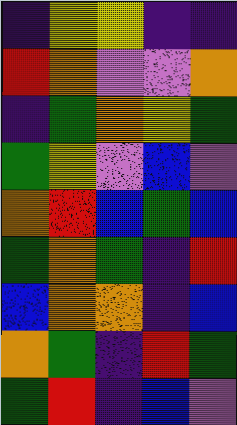[["indigo", "yellow", "yellow", "indigo", "indigo"], ["red", "orange", "violet", "violet", "orange"], ["indigo", "green", "orange", "yellow", "green"], ["green", "yellow", "violet", "blue", "violet"], ["orange", "red", "blue", "green", "blue"], ["green", "orange", "green", "indigo", "red"], ["blue", "orange", "orange", "indigo", "blue"], ["orange", "green", "indigo", "red", "green"], ["green", "red", "indigo", "blue", "violet"]]